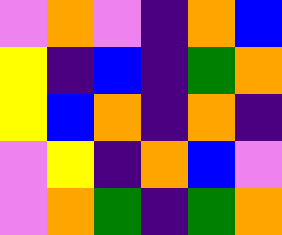[["violet", "orange", "violet", "indigo", "orange", "blue"], ["yellow", "indigo", "blue", "indigo", "green", "orange"], ["yellow", "blue", "orange", "indigo", "orange", "indigo"], ["violet", "yellow", "indigo", "orange", "blue", "violet"], ["violet", "orange", "green", "indigo", "green", "orange"]]